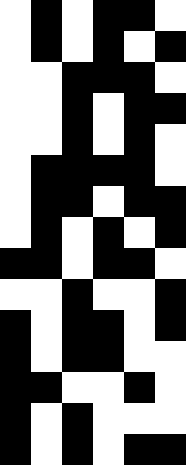[["white", "black", "white", "black", "black", "white"], ["white", "black", "white", "black", "white", "black"], ["white", "white", "black", "black", "black", "white"], ["white", "white", "black", "white", "black", "black"], ["white", "white", "black", "white", "black", "white"], ["white", "black", "black", "black", "black", "white"], ["white", "black", "black", "white", "black", "black"], ["white", "black", "white", "black", "white", "black"], ["black", "black", "white", "black", "black", "white"], ["white", "white", "black", "white", "white", "black"], ["black", "white", "black", "black", "white", "black"], ["black", "white", "black", "black", "white", "white"], ["black", "black", "white", "white", "black", "white"], ["black", "white", "black", "white", "white", "white"], ["black", "white", "black", "white", "black", "black"]]